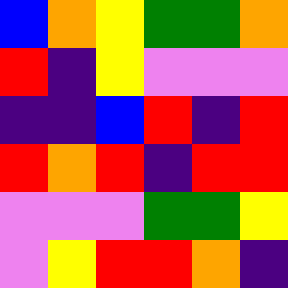[["blue", "orange", "yellow", "green", "green", "orange"], ["red", "indigo", "yellow", "violet", "violet", "violet"], ["indigo", "indigo", "blue", "red", "indigo", "red"], ["red", "orange", "red", "indigo", "red", "red"], ["violet", "violet", "violet", "green", "green", "yellow"], ["violet", "yellow", "red", "red", "orange", "indigo"]]